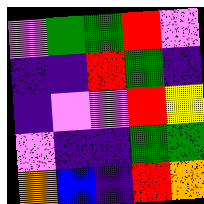[["violet", "green", "green", "red", "violet"], ["indigo", "indigo", "red", "green", "indigo"], ["indigo", "violet", "violet", "red", "yellow"], ["violet", "indigo", "indigo", "green", "green"], ["orange", "blue", "indigo", "red", "orange"]]